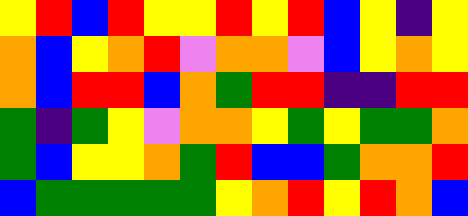[["yellow", "red", "blue", "red", "yellow", "yellow", "red", "yellow", "red", "blue", "yellow", "indigo", "yellow"], ["orange", "blue", "yellow", "orange", "red", "violet", "orange", "orange", "violet", "blue", "yellow", "orange", "yellow"], ["orange", "blue", "red", "red", "blue", "orange", "green", "red", "red", "indigo", "indigo", "red", "red"], ["green", "indigo", "green", "yellow", "violet", "orange", "orange", "yellow", "green", "yellow", "green", "green", "orange"], ["green", "blue", "yellow", "yellow", "orange", "green", "red", "blue", "blue", "green", "orange", "orange", "red"], ["blue", "green", "green", "green", "green", "green", "yellow", "orange", "red", "yellow", "red", "orange", "blue"]]